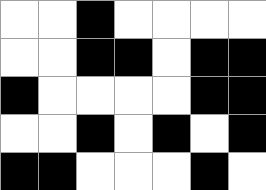[["white", "white", "black", "white", "white", "white", "white"], ["white", "white", "black", "black", "white", "black", "black"], ["black", "white", "white", "white", "white", "black", "black"], ["white", "white", "black", "white", "black", "white", "black"], ["black", "black", "white", "white", "white", "black", "white"]]